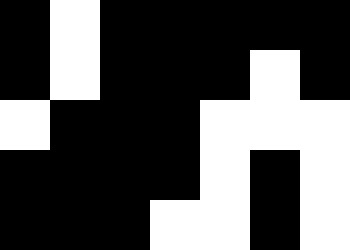[["black", "white", "black", "black", "black", "black", "black"], ["black", "white", "black", "black", "black", "white", "black"], ["white", "black", "black", "black", "white", "white", "white"], ["black", "black", "black", "black", "white", "black", "white"], ["black", "black", "black", "white", "white", "black", "white"]]